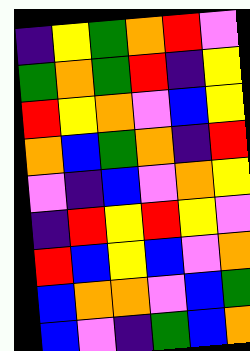[["indigo", "yellow", "green", "orange", "red", "violet"], ["green", "orange", "green", "red", "indigo", "yellow"], ["red", "yellow", "orange", "violet", "blue", "yellow"], ["orange", "blue", "green", "orange", "indigo", "red"], ["violet", "indigo", "blue", "violet", "orange", "yellow"], ["indigo", "red", "yellow", "red", "yellow", "violet"], ["red", "blue", "yellow", "blue", "violet", "orange"], ["blue", "orange", "orange", "violet", "blue", "green"], ["blue", "violet", "indigo", "green", "blue", "orange"]]